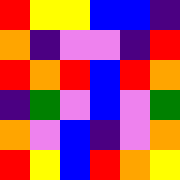[["red", "yellow", "yellow", "blue", "blue", "indigo"], ["orange", "indigo", "violet", "violet", "indigo", "red"], ["red", "orange", "red", "blue", "red", "orange"], ["indigo", "green", "violet", "blue", "violet", "green"], ["orange", "violet", "blue", "indigo", "violet", "orange"], ["red", "yellow", "blue", "red", "orange", "yellow"]]